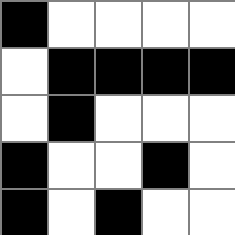[["black", "white", "white", "white", "white"], ["white", "black", "black", "black", "black"], ["white", "black", "white", "white", "white"], ["black", "white", "white", "black", "white"], ["black", "white", "black", "white", "white"]]